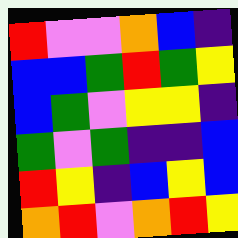[["red", "violet", "violet", "orange", "blue", "indigo"], ["blue", "blue", "green", "red", "green", "yellow"], ["blue", "green", "violet", "yellow", "yellow", "indigo"], ["green", "violet", "green", "indigo", "indigo", "blue"], ["red", "yellow", "indigo", "blue", "yellow", "blue"], ["orange", "red", "violet", "orange", "red", "yellow"]]